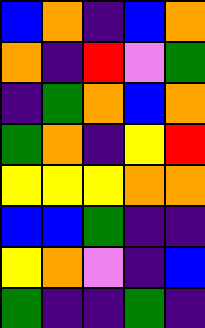[["blue", "orange", "indigo", "blue", "orange"], ["orange", "indigo", "red", "violet", "green"], ["indigo", "green", "orange", "blue", "orange"], ["green", "orange", "indigo", "yellow", "red"], ["yellow", "yellow", "yellow", "orange", "orange"], ["blue", "blue", "green", "indigo", "indigo"], ["yellow", "orange", "violet", "indigo", "blue"], ["green", "indigo", "indigo", "green", "indigo"]]